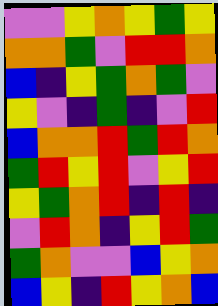[["violet", "violet", "yellow", "orange", "yellow", "green", "yellow"], ["orange", "orange", "green", "violet", "red", "red", "orange"], ["blue", "indigo", "yellow", "green", "orange", "green", "violet"], ["yellow", "violet", "indigo", "green", "indigo", "violet", "red"], ["blue", "orange", "orange", "red", "green", "red", "orange"], ["green", "red", "yellow", "red", "violet", "yellow", "red"], ["yellow", "green", "orange", "red", "indigo", "red", "indigo"], ["violet", "red", "orange", "indigo", "yellow", "red", "green"], ["green", "orange", "violet", "violet", "blue", "yellow", "orange"], ["blue", "yellow", "indigo", "red", "yellow", "orange", "blue"]]